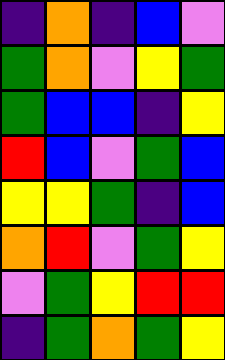[["indigo", "orange", "indigo", "blue", "violet"], ["green", "orange", "violet", "yellow", "green"], ["green", "blue", "blue", "indigo", "yellow"], ["red", "blue", "violet", "green", "blue"], ["yellow", "yellow", "green", "indigo", "blue"], ["orange", "red", "violet", "green", "yellow"], ["violet", "green", "yellow", "red", "red"], ["indigo", "green", "orange", "green", "yellow"]]